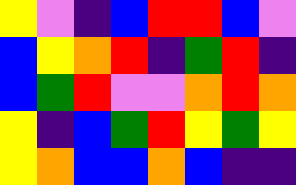[["yellow", "violet", "indigo", "blue", "red", "red", "blue", "violet"], ["blue", "yellow", "orange", "red", "indigo", "green", "red", "indigo"], ["blue", "green", "red", "violet", "violet", "orange", "red", "orange"], ["yellow", "indigo", "blue", "green", "red", "yellow", "green", "yellow"], ["yellow", "orange", "blue", "blue", "orange", "blue", "indigo", "indigo"]]